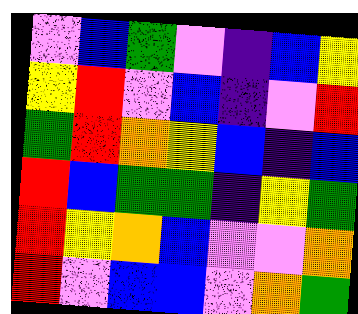[["violet", "blue", "green", "violet", "indigo", "blue", "yellow"], ["yellow", "red", "violet", "blue", "indigo", "violet", "red"], ["green", "red", "orange", "yellow", "blue", "indigo", "blue"], ["red", "blue", "green", "green", "indigo", "yellow", "green"], ["red", "yellow", "orange", "blue", "violet", "violet", "orange"], ["red", "violet", "blue", "blue", "violet", "orange", "green"]]